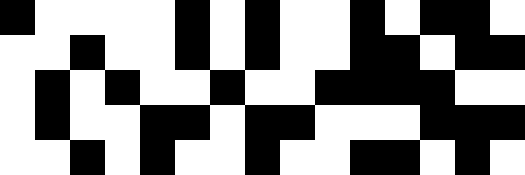[["black", "white", "white", "white", "white", "black", "white", "black", "white", "white", "black", "white", "black", "black", "white"], ["white", "white", "black", "white", "white", "black", "white", "black", "white", "white", "black", "black", "white", "black", "black"], ["white", "black", "white", "black", "white", "white", "black", "white", "white", "black", "black", "black", "black", "white", "white"], ["white", "black", "white", "white", "black", "black", "white", "black", "black", "white", "white", "white", "black", "black", "black"], ["white", "white", "black", "white", "black", "white", "white", "black", "white", "white", "black", "black", "white", "black", "white"]]